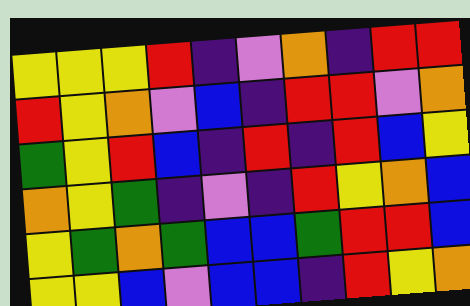[["yellow", "yellow", "yellow", "red", "indigo", "violet", "orange", "indigo", "red", "red"], ["red", "yellow", "orange", "violet", "blue", "indigo", "red", "red", "violet", "orange"], ["green", "yellow", "red", "blue", "indigo", "red", "indigo", "red", "blue", "yellow"], ["orange", "yellow", "green", "indigo", "violet", "indigo", "red", "yellow", "orange", "blue"], ["yellow", "green", "orange", "green", "blue", "blue", "green", "red", "red", "blue"], ["yellow", "yellow", "blue", "violet", "blue", "blue", "indigo", "red", "yellow", "orange"]]